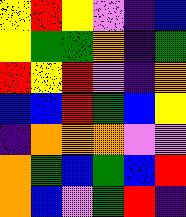[["yellow", "red", "yellow", "violet", "indigo", "blue"], ["yellow", "green", "green", "orange", "indigo", "green"], ["red", "yellow", "red", "violet", "indigo", "orange"], ["blue", "blue", "red", "green", "blue", "yellow"], ["indigo", "orange", "orange", "orange", "violet", "violet"], ["orange", "green", "blue", "green", "blue", "red"], ["orange", "blue", "violet", "green", "red", "indigo"]]